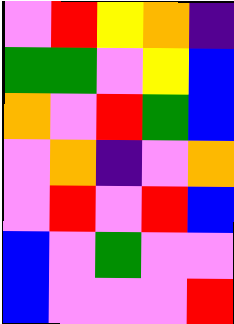[["violet", "red", "yellow", "orange", "indigo"], ["green", "green", "violet", "yellow", "blue"], ["orange", "violet", "red", "green", "blue"], ["violet", "orange", "indigo", "violet", "orange"], ["violet", "red", "violet", "red", "blue"], ["blue", "violet", "green", "violet", "violet"], ["blue", "violet", "violet", "violet", "red"]]